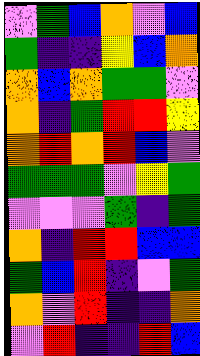[["violet", "green", "blue", "orange", "violet", "blue"], ["green", "indigo", "indigo", "yellow", "blue", "orange"], ["orange", "blue", "orange", "green", "green", "violet"], ["orange", "indigo", "green", "red", "red", "yellow"], ["orange", "red", "orange", "red", "blue", "violet"], ["green", "green", "green", "violet", "yellow", "green"], ["violet", "violet", "violet", "green", "indigo", "green"], ["orange", "indigo", "red", "red", "blue", "blue"], ["green", "blue", "red", "indigo", "violet", "green"], ["orange", "violet", "red", "indigo", "indigo", "orange"], ["violet", "red", "indigo", "indigo", "red", "blue"]]